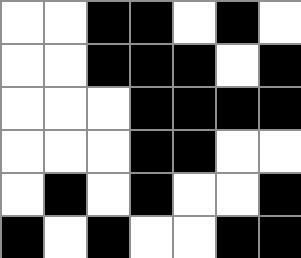[["white", "white", "black", "black", "white", "black", "white"], ["white", "white", "black", "black", "black", "white", "black"], ["white", "white", "white", "black", "black", "black", "black"], ["white", "white", "white", "black", "black", "white", "white"], ["white", "black", "white", "black", "white", "white", "black"], ["black", "white", "black", "white", "white", "black", "black"]]